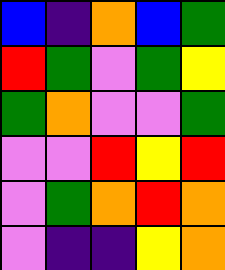[["blue", "indigo", "orange", "blue", "green"], ["red", "green", "violet", "green", "yellow"], ["green", "orange", "violet", "violet", "green"], ["violet", "violet", "red", "yellow", "red"], ["violet", "green", "orange", "red", "orange"], ["violet", "indigo", "indigo", "yellow", "orange"]]